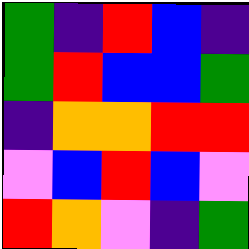[["green", "indigo", "red", "blue", "indigo"], ["green", "red", "blue", "blue", "green"], ["indigo", "orange", "orange", "red", "red"], ["violet", "blue", "red", "blue", "violet"], ["red", "orange", "violet", "indigo", "green"]]